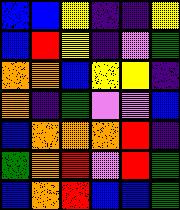[["blue", "blue", "yellow", "indigo", "indigo", "yellow"], ["blue", "red", "yellow", "indigo", "violet", "green"], ["orange", "orange", "blue", "yellow", "yellow", "indigo"], ["orange", "indigo", "green", "violet", "violet", "blue"], ["blue", "orange", "orange", "orange", "red", "indigo"], ["green", "orange", "red", "violet", "red", "green"], ["blue", "orange", "red", "blue", "blue", "green"]]